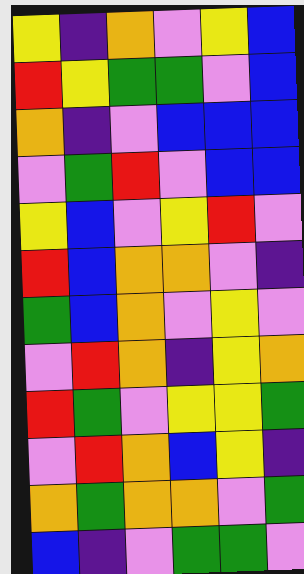[["yellow", "indigo", "orange", "violet", "yellow", "blue"], ["red", "yellow", "green", "green", "violet", "blue"], ["orange", "indigo", "violet", "blue", "blue", "blue"], ["violet", "green", "red", "violet", "blue", "blue"], ["yellow", "blue", "violet", "yellow", "red", "violet"], ["red", "blue", "orange", "orange", "violet", "indigo"], ["green", "blue", "orange", "violet", "yellow", "violet"], ["violet", "red", "orange", "indigo", "yellow", "orange"], ["red", "green", "violet", "yellow", "yellow", "green"], ["violet", "red", "orange", "blue", "yellow", "indigo"], ["orange", "green", "orange", "orange", "violet", "green"], ["blue", "indigo", "violet", "green", "green", "violet"]]